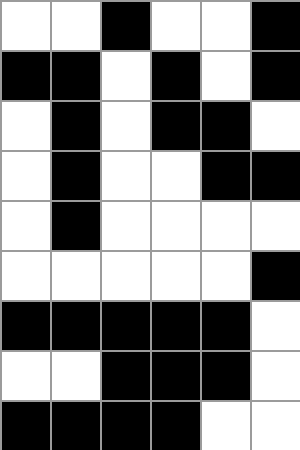[["white", "white", "black", "white", "white", "black"], ["black", "black", "white", "black", "white", "black"], ["white", "black", "white", "black", "black", "white"], ["white", "black", "white", "white", "black", "black"], ["white", "black", "white", "white", "white", "white"], ["white", "white", "white", "white", "white", "black"], ["black", "black", "black", "black", "black", "white"], ["white", "white", "black", "black", "black", "white"], ["black", "black", "black", "black", "white", "white"]]